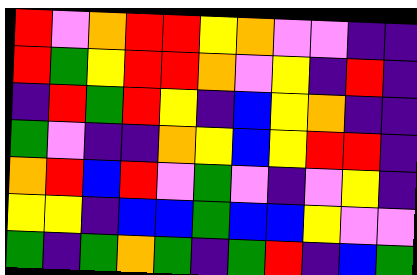[["red", "violet", "orange", "red", "red", "yellow", "orange", "violet", "violet", "indigo", "indigo"], ["red", "green", "yellow", "red", "red", "orange", "violet", "yellow", "indigo", "red", "indigo"], ["indigo", "red", "green", "red", "yellow", "indigo", "blue", "yellow", "orange", "indigo", "indigo"], ["green", "violet", "indigo", "indigo", "orange", "yellow", "blue", "yellow", "red", "red", "indigo"], ["orange", "red", "blue", "red", "violet", "green", "violet", "indigo", "violet", "yellow", "indigo"], ["yellow", "yellow", "indigo", "blue", "blue", "green", "blue", "blue", "yellow", "violet", "violet"], ["green", "indigo", "green", "orange", "green", "indigo", "green", "red", "indigo", "blue", "green"]]